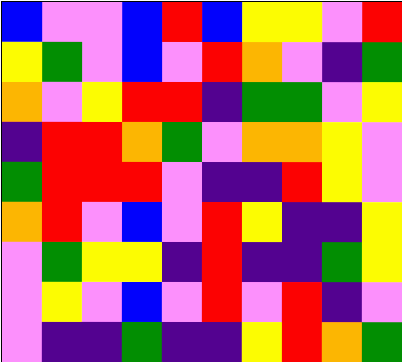[["blue", "violet", "violet", "blue", "red", "blue", "yellow", "yellow", "violet", "red"], ["yellow", "green", "violet", "blue", "violet", "red", "orange", "violet", "indigo", "green"], ["orange", "violet", "yellow", "red", "red", "indigo", "green", "green", "violet", "yellow"], ["indigo", "red", "red", "orange", "green", "violet", "orange", "orange", "yellow", "violet"], ["green", "red", "red", "red", "violet", "indigo", "indigo", "red", "yellow", "violet"], ["orange", "red", "violet", "blue", "violet", "red", "yellow", "indigo", "indigo", "yellow"], ["violet", "green", "yellow", "yellow", "indigo", "red", "indigo", "indigo", "green", "yellow"], ["violet", "yellow", "violet", "blue", "violet", "red", "violet", "red", "indigo", "violet"], ["violet", "indigo", "indigo", "green", "indigo", "indigo", "yellow", "red", "orange", "green"]]